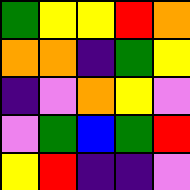[["green", "yellow", "yellow", "red", "orange"], ["orange", "orange", "indigo", "green", "yellow"], ["indigo", "violet", "orange", "yellow", "violet"], ["violet", "green", "blue", "green", "red"], ["yellow", "red", "indigo", "indigo", "violet"]]